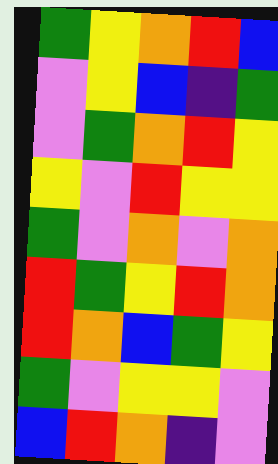[["green", "yellow", "orange", "red", "blue"], ["violet", "yellow", "blue", "indigo", "green"], ["violet", "green", "orange", "red", "yellow"], ["yellow", "violet", "red", "yellow", "yellow"], ["green", "violet", "orange", "violet", "orange"], ["red", "green", "yellow", "red", "orange"], ["red", "orange", "blue", "green", "yellow"], ["green", "violet", "yellow", "yellow", "violet"], ["blue", "red", "orange", "indigo", "violet"]]